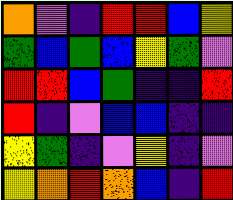[["orange", "violet", "indigo", "red", "red", "blue", "yellow"], ["green", "blue", "green", "blue", "yellow", "green", "violet"], ["red", "red", "blue", "green", "indigo", "indigo", "red"], ["red", "indigo", "violet", "blue", "blue", "indigo", "indigo"], ["yellow", "green", "indigo", "violet", "yellow", "indigo", "violet"], ["yellow", "orange", "red", "orange", "blue", "indigo", "red"]]